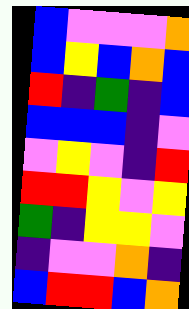[["blue", "violet", "violet", "violet", "orange"], ["blue", "yellow", "blue", "orange", "blue"], ["red", "indigo", "green", "indigo", "blue"], ["blue", "blue", "blue", "indigo", "violet"], ["violet", "yellow", "violet", "indigo", "red"], ["red", "red", "yellow", "violet", "yellow"], ["green", "indigo", "yellow", "yellow", "violet"], ["indigo", "violet", "violet", "orange", "indigo"], ["blue", "red", "red", "blue", "orange"]]